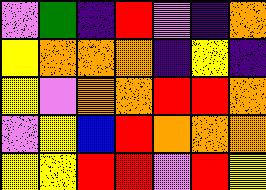[["violet", "green", "indigo", "red", "violet", "indigo", "orange"], ["yellow", "orange", "orange", "orange", "indigo", "yellow", "indigo"], ["yellow", "violet", "orange", "orange", "red", "red", "orange"], ["violet", "yellow", "blue", "red", "orange", "orange", "orange"], ["yellow", "yellow", "red", "red", "violet", "red", "yellow"]]